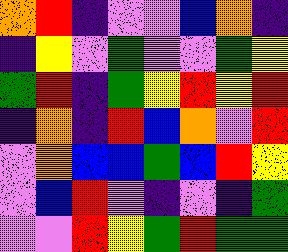[["orange", "red", "indigo", "violet", "violet", "blue", "orange", "indigo"], ["indigo", "yellow", "violet", "green", "violet", "violet", "green", "yellow"], ["green", "red", "indigo", "green", "yellow", "red", "yellow", "red"], ["indigo", "orange", "indigo", "red", "blue", "orange", "violet", "red"], ["violet", "orange", "blue", "blue", "green", "blue", "red", "yellow"], ["violet", "blue", "red", "violet", "indigo", "violet", "indigo", "green"], ["violet", "violet", "red", "yellow", "green", "red", "green", "green"]]